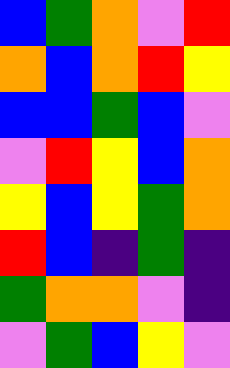[["blue", "green", "orange", "violet", "red"], ["orange", "blue", "orange", "red", "yellow"], ["blue", "blue", "green", "blue", "violet"], ["violet", "red", "yellow", "blue", "orange"], ["yellow", "blue", "yellow", "green", "orange"], ["red", "blue", "indigo", "green", "indigo"], ["green", "orange", "orange", "violet", "indigo"], ["violet", "green", "blue", "yellow", "violet"]]